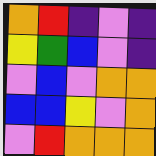[["orange", "red", "indigo", "violet", "indigo"], ["yellow", "green", "blue", "violet", "indigo"], ["violet", "blue", "violet", "orange", "orange"], ["blue", "blue", "yellow", "violet", "orange"], ["violet", "red", "orange", "orange", "orange"]]